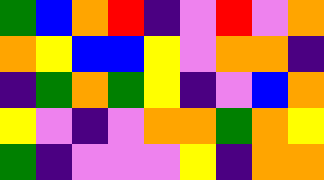[["green", "blue", "orange", "red", "indigo", "violet", "red", "violet", "orange"], ["orange", "yellow", "blue", "blue", "yellow", "violet", "orange", "orange", "indigo"], ["indigo", "green", "orange", "green", "yellow", "indigo", "violet", "blue", "orange"], ["yellow", "violet", "indigo", "violet", "orange", "orange", "green", "orange", "yellow"], ["green", "indigo", "violet", "violet", "violet", "yellow", "indigo", "orange", "orange"]]